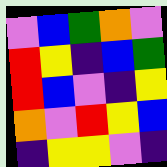[["violet", "blue", "green", "orange", "violet"], ["red", "yellow", "indigo", "blue", "green"], ["red", "blue", "violet", "indigo", "yellow"], ["orange", "violet", "red", "yellow", "blue"], ["indigo", "yellow", "yellow", "violet", "indigo"]]